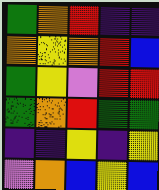[["green", "orange", "red", "indigo", "indigo"], ["orange", "yellow", "orange", "red", "blue"], ["green", "yellow", "violet", "red", "red"], ["green", "orange", "red", "green", "green"], ["indigo", "indigo", "yellow", "indigo", "yellow"], ["violet", "orange", "blue", "yellow", "blue"]]